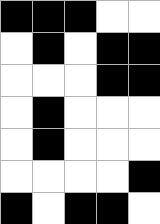[["black", "black", "black", "white", "white"], ["white", "black", "white", "black", "black"], ["white", "white", "white", "black", "black"], ["white", "black", "white", "white", "white"], ["white", "black", "white", "white", "white"], ["white", "white", "white", "white", "black"], ["black", "white", "black", "black", "white"]]